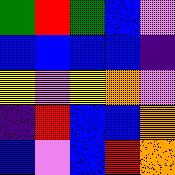[["green", "red", "green", "blue", "violet"], ["blue", "blue", "blue", "blue", "indigo"], ["yellow", "violet", "yellow", "orange", "violet"], ["indigo", "red", "blue", "blue", "orange"], ["blue", "violet", "blue", "red", "orange"]]